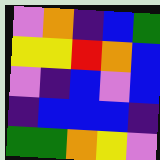[["violet", "orange", "indigo", "blue", "green"], ["yellow", "yellow", "red", "orange", "blue"], ["violet", "indigo", "blue", "violet", "blue"], ["indigo", "blue", "blue", "blue", "indigo"], ["green", "green", "orange", "yellow", "violet"]]